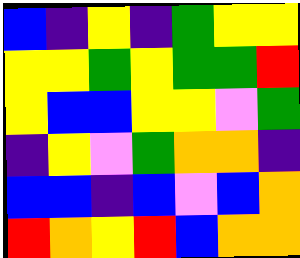[["blue", "indigo", "yellow", "indigo", "green", "yellow", "yellow"], ["yellow", "yellow", "green", "yellow", "green", "green", "red"], ["yellow", "blue", "blue", "yellow", "yellow", "violet", "green"], ["indigo", "yellow", "violet", "green", "orange", "orange", "indigo"], ["blue", "blue", "indigo", "blue", "violet", "blue", "orange"], ["red", "orange", "yellow", "red", "blue", "orange", "orange"]]